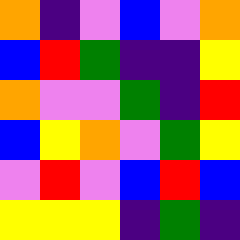[["orange", "indigo", "violet", "blue", "violet", "orange"], ["blue", "red", "green", "indigo", "indigo", "yellow"], ["orange", "violet", "violet", "green", "indigo", "red"], ["blue", "yellow", "orange", "violet", "green", "yellow"], ["violet", "red", "violet", "blue", "red", "blue"], ["yellow", "yellow", "yellow", "indigo", "green", "indigo"]]